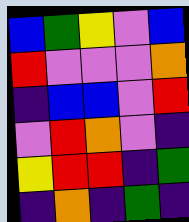[["blue", "green", "yellow", "violet", "blue"], ["red", "violet", "violet", "violet", "orange"], ["indigo", "blue", "blue", "violet", "red"], ["violet", "red", "orange", "violet", "indigo"], ["yellow", "red", "red", "indigo", "green"], ["indigo", "orange", "indigo", "green", "indigo"]]